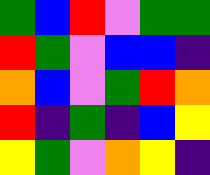[["green", "blue", "red", "violet", "green", "green"], ["red", "green", "violet", "blue", "blue", "indigo"], ["orange", "blue", "violet", "green", "red", "orange"], ["red", "indigo", "green", "indigo", "blue", "yellow"], ["yellow", "green", "violet", "orange", "yellow", "indigo"]]